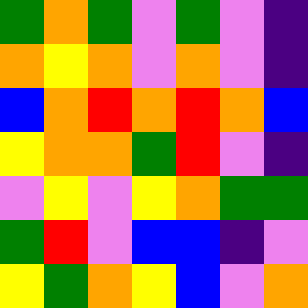[["green", "orange", "green", "violet", "green", "violet", "indigo"], ["orange", "yellow", "orange", "violet", "orange", "violet", "indigo"], ["blue", "orange", "red", "orange", "red", "orange", "blue"], ["yellow", "orange", "orange", "green", "red", "violet", "indigo"], ["violet", "yellow", "violet", "yellow", "orange", "green", "green"], ["green", "red", "violet", "blue", "blue", "indigo", "violet"], ["yellow", "green", "orange", "yellow", "blue", "violet", "orange"]]